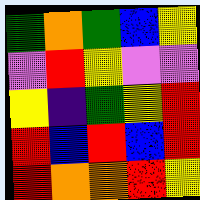[["green", "orange", "green", "blue", "yellow"], ["violet", "red", "yellow", "violet", "violet"], ["yellow", "indigo", "green", "yellow", "red"], ["red", "blue", "red", "blue", "red"], ["red", "orange", "orange", "red", "yellow"]]